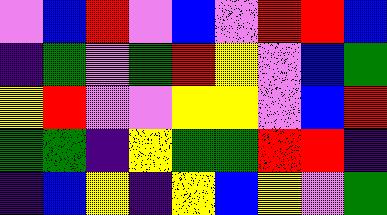[["violet", "blue", "red", "violet", "blue", "violet", "red", "red", "blue"], ["indigo", "green", "violet", "green", "red", "yellow", "violet", "blue", "green"], ["yellow", "red", "violet", "violet", "yellow", "yellow", "violet", "blue", "red"], ["green", "green", "indigo", "yellow", "green", "green", "red", "red", "indigo"], ["indigo", "blue", "yellow", "indigo", "yellow", "blue", "yellow", "violet", "green"]]